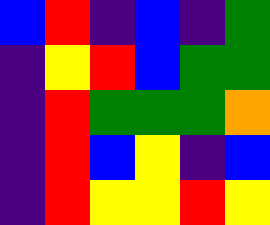[["blue", "red", "indigo", "blue", "indigo", "green"], ["indigo", "yellow", "red", "blue", "green", "green"], ["indigo", "red", "green", "green", "green", "orange"], ["indigo", "red", "blue", "yellow", "indigo", "blue"], ["indigo", "red", "yellow", "yellow", "red", "yellow"]]